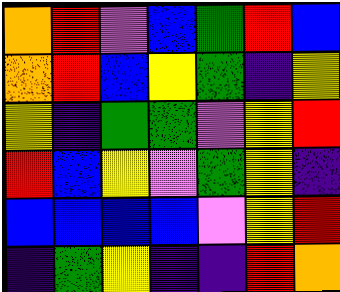[["orange", "red", "violet", "blue", "green", "red", "blue"], ["orange", "red", "blue", "yellow", "green", "indigo", "yellow"], ["yellow", "indigo", "green", "green", "violet", "yellow", "red"], ["red", "blue", "yellow", "violet", "green", "yellow", "indigo"], ["blue", "blue", "blue", "blue", "violet", "yellow", "red"], ["indigo", "green", "yellow", "indigo", "indigo", "red", "orange"]]